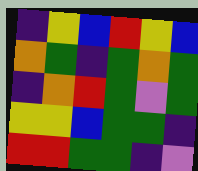[["indigo", "yellow", "blue", "red", "yellow", "blue"], ["orange", "green", "indigo", "green", "orange", "green"], ["indigo", "orange", "red", "green", "violet", "green"], ["yellow", "yellow", "blue", "green", "green", "indigo"], ["red", "red", "green", "green", "indigo", "violet"]]